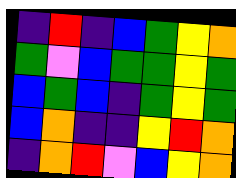[["indigo", "red", "indigo", "blue", "green", "yellow", "orange"], ["green", "violet", "blue", "green", "green", "yellow", "green"], ["blue", "green", "blue", "indigo", "green", "yellow", "green"], ["blue", "orange", "indigo", "indigo", "yellow", "red", "orange"], ["indigo", "orange", "red", "violet", "blue", "yellow", "orange"]]